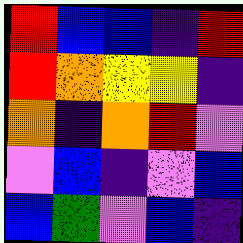[["red", "blue", "blue", "indigo", "red"], ["red", "orange", "yellow", "yellow", "indigo"], ["orange", "indigo", "orange", "red", "violet"], ["violet", "blue", "indigo", "violet", "blue"], ["blue", "green", "violet", "blue", "indigo"]]